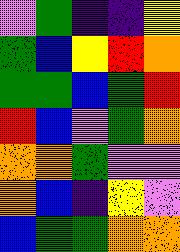[["violet", "green", "indigo", "indigo", "yellow"], ["green", "blue", "yellow", "red", "orange"], ["green", "green", "blue", "green", "red"], ["red", "blue", "violet", "green", "orange"], ["orange", "orange", "green", "violet", "violet"], ["orange", "blue", "indigo", "yellow", "violet"], ["blue", "green", "green", "orange", "orange"]]